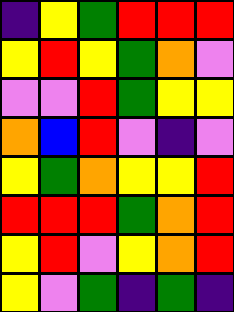[["indigo", "yellow", "green", "red", "red", "red"], ["yellow", "red", "yellow", "green", "orange", "violet"], ["violet", "violet", "red", "green", "yellow", "yellow"], ["orange", "blue", "red", "violet", "indigo", "violet"], ["yellow", "green", "orange", "yellow", "yellow", "red"], ["red", "red", "red", "green", "orange", "red"], ["yellow", "red", "violet", "yellow", "orange", "red"], ["yellow", "violet", "green", "indigo", "green", "indigo"]]